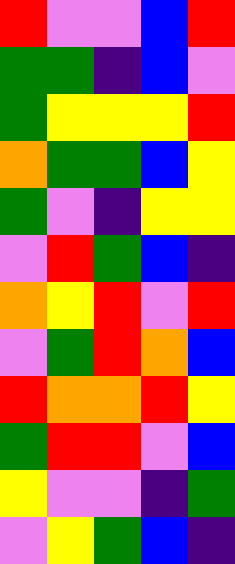[["red", "violet", "violet", "blue", "red"], ["green", "green", "indigo", "blue", "violet"], ["green", "yellow", "yellow", "yellow", "red"], ["orange", "green", "green", "blue", "yellow"], ["green", "violet", "indigo", "yellow", "yellow"], ["violet", "red", "green", "blue", "indigo"], ["orange", "yellow", "red", "violet", "red"], ["violet", "green", "red", "orange", "blue"], ["red", "orange", "orange", "red", "yellow"], ["green", "red", "red", "violet", "blue"], ["yellow", "violet", "violet", "indigo", "green"], ["violet", "yellow", "green", "blue", "indigo"]]